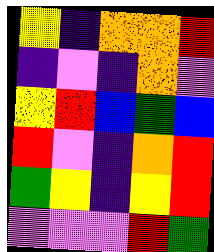[["yellow", "indigo", "orange", "orange", "red"], ["indigo", "violet", "indigo", "orange", "violet"], ["yellow", "red", "blue", "green", "blue"], ["red", "violet", "indigo", "orange", "red"], ["green", "yellow", "indigo", "yellow", "red"], ["violet", "violet", "violet", "red", "green"]]